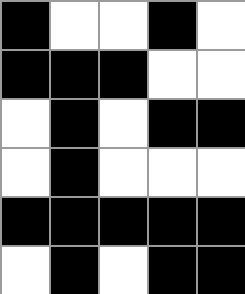[["black", "white", "white", "black", "white"], ["black", "black", "black", "white", "white"], ["white", "black", "white", "black", "black"], ["white", "black", "white", "white", "white"], ["black", "black", "black", "black", "black"], ["white", "black", "white", "black", "black"]]